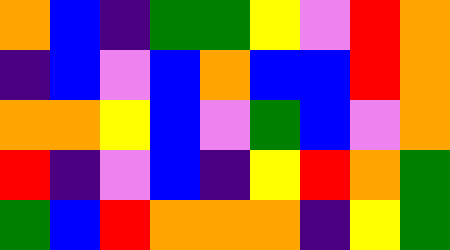[["orange", "blue", "indigo", "green", "green", "yellow", "violet", "red", "orange"], ["indigo", "blue", "violet", "blue", "orange", "blue", "blue", "red", "orange"], ["orange", "orange", "yellow", "blue", "violet", "green", "blue", "violet", "orange"], ["red", "indigo", "violet", "blue", "indigo", "yellow", "red", "orange", "green"], ["green", "blue", "red", "orange", "orange", "orange", "indigo", "yellow", "green"]]